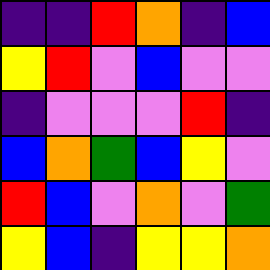[["indigo", "indigo", "red", "orange", "indigo", "blue"], ["yellow", "red", "violet", "blue", "violet", "violet"], ["indigo", "violet", "violet", "violet", "red", "indigo"], ["blue", "orange", "green", "blue", "yellow", "violet"], ["red", "blue", "violet", "orange", "violet", "green"], ["yellow", "blue", "indigo", "yellow", "yellow", "orange"]]